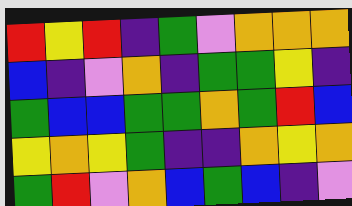[["red", "yellow", "red", "indigo", "green", "violet", "orange", "orange", "orange"], ["blue", "indigo", "violet", "orange", "indigo", "green", "green", "yellow", "indigo"], ["green", "blue", "blue", "green", "green", "orange", "green", "red", "blue"], ["yellow", "orange", "yellow", "green", "indigo", "indigo", "orange", "yellow", "orange"], ["green", "red", "violet", "orange", "blue", "green", "blue", "indigo", "violet"]]